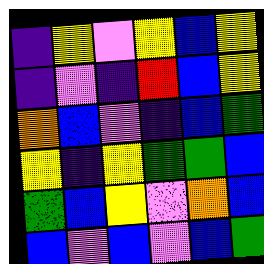[["indigo", "yellow", "violet", "yellow", "blue", "yellow"], ["indigo", "violet", "indigo", "red", "blue", "yellow"], ["orange", "blue", "violet", "indigo", "blue", "green"], ["yellow", "indigo", "yellow", "green", "green", "blue"], ["green", "blue", "yellow", "violet", "orange", "blue"], ["blue", "violet", "blue", "violet", "blue", "green"]]